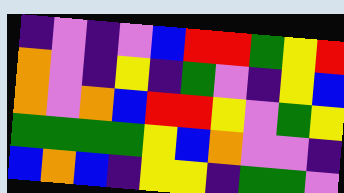[["indigo", "violet", "indigo", "violet", "blue", "red", "red", "green", "yellow", "red"], ["orange", "violet", "indigo", "yellow", "indigo", "green", "violet", "indigo", "yellow", "blue"], ["orange", "violet", "orange", "blue", "red", "red", "yellow", "violet", "green", "yellow"], ["green", "green", "green", "green", "yellow", "blue", "orange", "violet", "violet", "indigo"], ["blue", "orange", "blue", "indigo", "yellow", "yellow", "indigo", "green", "green", "violet"]]